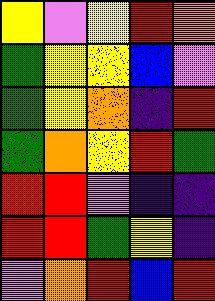[["yellow", "violet", "yellow", "red", "orange"], ["green", "yellow", "yellow", "blue", "violet"], ["green", "yellow", "orange", "indigo", "red"], ["green", "orange", "yellow", "red", "green"], ["red", "red", "violet", "indigo", "indigo"], ["red", "red", "green", "yellow", "indigo"], ["violet", "orange", "red", "blue", "red"]]